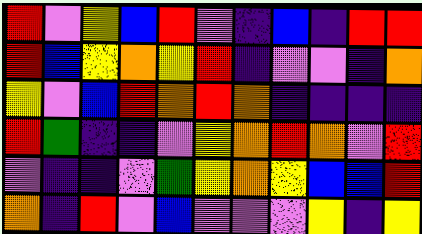[["red", "violet", "yellow", "blue", "red", "violet", "indigo", "blue", "indigo", "red", "red"], ["red", "blue", "yellow", "orange", "yellow", "red", "indigo", "violet", "violet", "indigo", "orange"], ["yellow", "violet", "blue", "red", "orange", "red", "orange", "indigo", "indigo", "indigo", "indigo"], ["red", "green", "indigo", "indigo", "violet", "yellow", "orange", "red", "orange", "violet", "red"], ["violet", "indigo", "indigo", "violet", "green", "yellow", "orange", "yellow", "blue", "blue", "red"], ["orange", "indigo", "red", "violet", "blue", "violet", "violet", "violet", "yellow", "indigo", "yellow"]]